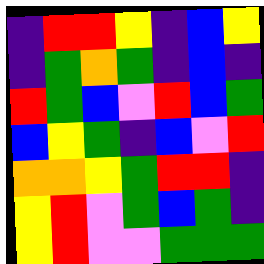[["indigo", "red", "red", "yellow", "indigo", "blue", "yellow"], ["indigo", "green", "orange", "green", "indigo", "blue", "indigo"], ["red", "green", "blue", "violet", "red", "blue", "green"], ["blue", "yellow", "green", "indigo", "blue", "violet", "red"], ["orange", "orange", "yellow", "green", "red", "red", "indigo"], ["yellow", "red", "violet", "green", "blue", "green", "indigo"], ["yellow", "red", "violet", "violet", "green", "green", "green"]]